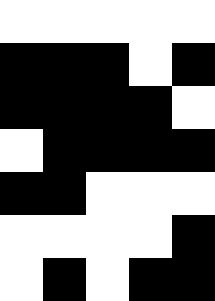[["white", "white", "white", "white", "white"], ["black", "black", "black", "white", "black"], ["black", "black", "black", "black", "white"], ["white", "black", "black", "black", "black"], ["black", "black", "white", "white", "white"], ["white", "white", "white", "white", "black"], ["white", "black", "white", "black", "black"]]